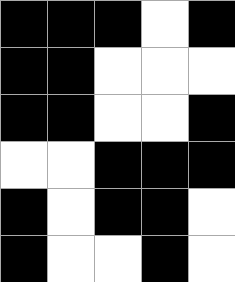[["black", "black", "black", "white", "black"], ["black", "black", "white", "white", "white"], ["black", "black", "white", "white", "black"], ["white", "white", "black", "black", "black"], ["black", "white", "black", "black", "white"], ["black", "white", "white", "black", "white"]]